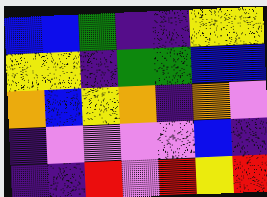[["blue", "blue", "green", "indigo", "indigo", "yellow", "yellow"], ["yellow", "yellow", "indigo", "green", "green", "blue", "blue"], ["orange", "blue", "yellow", "orange", "indigo", "orange", "violet"], ["indigo", "violet", "violet", "violet", "violet", "blue", "indigo"], ["indigo", "indigo", "red", "violet", "red", "yellow", "red"]]